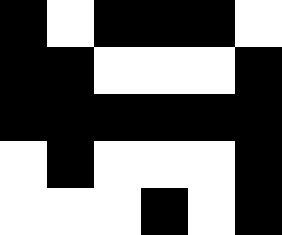[["black", "white", "black", "black", "black", "white"], ["black", "black", "white", "white", "white", "black"], ["black", "black", "black", "black", "black", "black"], ["white", "black", "white", "white", "white", "black"], ["white", "white", "white", "black", "white", "black"]]